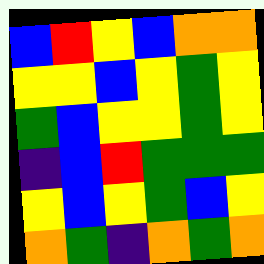[["blue", "red", "yellow", "blue", "orange", "orange"], ["yellow", "yellow", "blue", "yellow", "green", "yellow"], ["green", "blue", "yellow", "yellow", "green", "yellow"], ["indigo", "blue", "red", "green", "green", "green"], ["yellow", "blue", "yellow", "green", "blue", "yellow"], ["orange", "green", "indigo", "orange", "green", "orange"]]